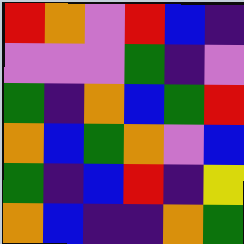[["red", "orange", "violet", "red", "blue", "indigo"], ["violet", "violet", "violet", "green", "indigo", "violet"], ["green", "indigo", "orange", "blue", "green", "red"], ["orange", "blue", "green", "orange", "violet", "blue"], ["green", "indigo", "blue", "red", "indigo", "yellow"], ["orange", "blue", "indigo", "indigo", "orange", "green"]]